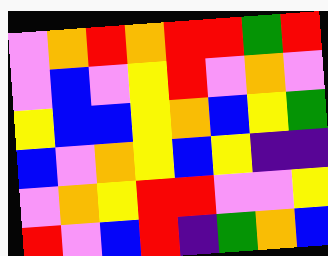[["violet", "orange", "red", "orange", "red", "red", "green", "red"], ["violet", "blue", "violet", "yellow", "red", "violet", "orange", "violet"], ["yellow", "blue", "blue", "yellow", "orange", "blue", "yellow", "green"], ["blue", "violet", "orange", "yellow", "blue", "yellow", "indigo", "indigo"], ["violet", "orange", "yellow", "red", "red", "violet", "violet", "yellow"], ["red", "violet", "blue", "red", "indigo", "green", "orange", "blue"]]